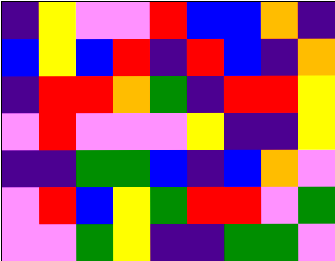[["indigo", "yellow", "violet", "violet", "red", "blue", "blue", "orange", "indigo"], ["blue", "yellow", "blue", "red", "indigo", "red", "blue", "indigo", "orange"], ["indigo", "red", "red", "orange", "green", "indigo", "red", "red", "yellow"], ["violet", "red", "violet", "violet", "violet", "yellow", "indigo", "indigo", "yellow"], ["indigo", "indigo", "green", "green", "blue", "indigo", "blue", "orange", "violet"], ["violet", "red", "blue", "yellow", "green", "red", "red", "violet", "green"], ["violet", "violet", "green", "yellow", "indigo", "indigo", "green", "green", "violet"]]